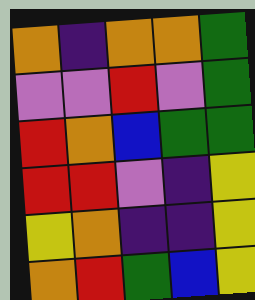[["orange", "indigo", "orange", "orange", "green"], ["violet", "violet", "red", "violet", "green"], ["red", "orange", "blue", "green", "green"], ["red", "red", "violet", "indigo", "yellow"], ["yellow", "orange", "indigo", "indigo", "yellow"], ["orange", "red", "green", "blue", "yellow"]]